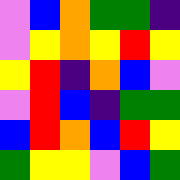[["violet", "blue", "orange", "green", "green", "indigo"], ["violet", "yellow", "orange", "yellow", "red", "yellow"], ["yellow", "red", "indigo", "orange", "blue", "violet"], ["violet", "red", "blue", "indigo", "green", "green"], ["blue", "red", "orange", "blue", "red", "yellow"], ["green", "yellow", "yellow", "violet", "blue", "green"]]